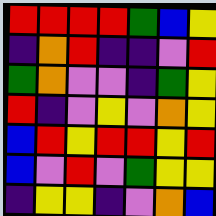[["red", "red", "red", "red", "green", "blue", "yellow"], ["indigo", "orange", "red", "indigo", "indigo", "violet", "red"], ["green", "orange", "violet", "violet", "indigo", "green", "yellow"], ["red", "indigo", "violet", "yellow", "violet", "orange", "yellow"], ["blue", "red", "yellow", "red", "red", "yellow", "red"], ["blue", "violet", "red", "violet", "green", "yellow", "yellow"], ["indigo", "yellow", "yellow", "indigo", "violet", "orange", "blue"]]